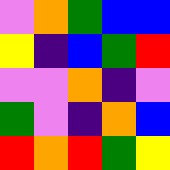[["violet", "orange", "green", "blue", "blue"], ["yellow", "indigo", "blue", "green", "red"], ["violet", "violet", "orange", "indigo", "violet"], ["green", "violet", "indigo", "orange", "blue"], ["red", "orange", "red", "green", "yellow"]]